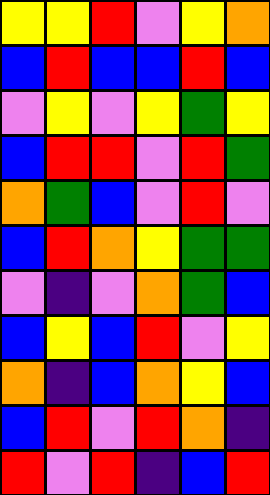[["yellow", "yellow", "red", "violet", "yellow", "orange"], ["blue", "red", "blue", "blue", "red", "blue"], ["violet", "yellow", "violet", "yellow", "green", "yellow"], ["blue", "red", "red", "violet", "red", "green"], ["orange", "green", "blue", "violet", "red", "violet"], ["blue", "red", "orange", "yellow", "green", "green"], ["violet", "indigo", "violet", "orange", "green", "blue"], ["blue", "yellow", "blue", "red", "violet", "yellow"], ["orange", "indigo", "blue", "orange", "yellow", "blue"], ["blue", "red", "violet", "red", "orange", "indigo"], ["red", "violet", "red", "indigo", "blue", "red"]]